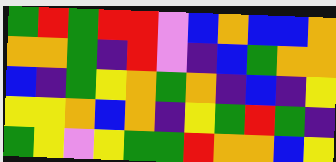[["green", "red", "green", "red", "red", "violet", "blue", "orange", "blue", "blue", "orange"], ["orange", "orange", "green", "indigo", "red", "violet", "indigo", "blue", "green", "orange", "orange"], ["blue", "indigo", "green", "yellow", "orange", "green", "orange", "indigo", "blue", "indigo", "yellow"], ["yellow", "yellow", "orange", "blue", "orange", "indigo", "yellow", "green", "red", "green", "indigo"], ["green", "yellow", "violet", "yellow", "green", "green", "red", "orange", "orange", "blue", "yellow"]]